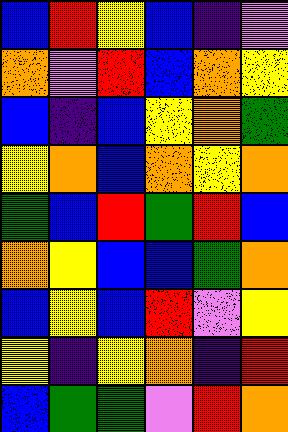[["blue", "red", "yellow", "blue", "indigo", "violet"], ["orange", "violet", "red", "blue", "orange", "yellow"], ["blue", "indigo", "blue", "yellow", "orange", "green"], ["yellow", "orange", "blue", "orange", "yellow", "orange"], ["green", "blue", "red", "green", "red", "blue"], ["orange", "yellow", "blue", "blue", "green", "orange"], ["blue", "yellow", "blue", "red", "violet", "yellow"], ["yellow", "indigo", "yellow", "orange", "indigo", "red"], ["blue", "green", "green", "violet", "red", "orange"]]